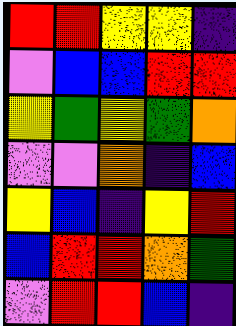[["red", "red", "yellow", "yellow", "indigo"], ["violet", "blue", "blue", "red", "red"], ["yellow", "green", "yellow", "green", "orange"], ["violet", "violet", "orange", "indigo", "blue"], ["yellow", "blue", "indigo", "yellow", "red"], ["blue", "red", "red", "orange", "green"], ["violet", "red", "red", "blue", "indigo"]]